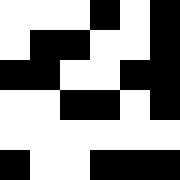[["white", "white", "white", "black", "white", "black"], ["white", "black", "black", "white", "white", "black"], ["black", "black", "white", "white", "black", "black"], ["white", "white", "black", "black", "white", "black"], ["white", "white", "white", "white", "white", "white"], ["black", "white", "white", "black", "black", "black"]]